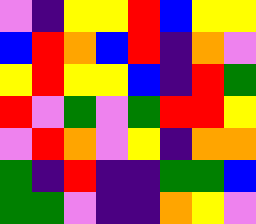[["violet", "indigo", "yellow", "yellow", "red", "blue", "yellow", "yellow"], ["blue", "red", "orange", "blue", "red", "indigo", "orange", "violet"], ["yellow", "red", "yellow", "yellow", "blue", "indigo", "red", "green"], ["red", "violet", "green", "violet", "green", "red", "red", "yellow"], ["violet", "red", "orange", "violet", "yellow", "indigo", "orange", "orange"], ["green", "indigo", "red", "indigo", "indigo", "green", "green", "blue"], ["green", "green", "violet", "indigo", "indigo", "orange", "yellow", "violet"]]